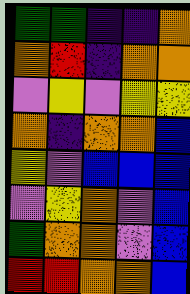[["green", "green", "indigo", "indigo", "orange"], ["orange", "red", "indigo", "orange", "orange"], ["violet", "yellow", "violet", "yellow", "yellow"], ["orange", "indigo", "orange", "orange", "blue"], ["yellow", "violet", "blue", "blue", "blue"], ["violet", "yellow", "orange", "violet", "blue"], ["green", "orange", "orange", "violet", "blue"], ["red", "red", "orange", "orange", "blue"]]